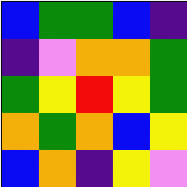[["blue", "green", "green", "blue", "indigo"], ["indigo", "violet", "orange", "orange", "green"], ["green", "yellow", "red", "yellow", "green"], ["orange", "green", "orange", "blue", "yellow"], ["blue", "orange", "indigo", "yellow", "violet"]]